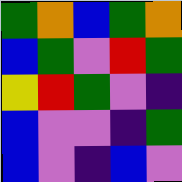[["green", "orange", "blue", "green", "orange"], ["blue", "green", "violet", "red", "green"], ["yellow", "red", "green", "violet", "indigo"], ["blue", "violet", "violet", "indigo", "green"], ["blue", "violet", "indigo", "blue", "violet"]]